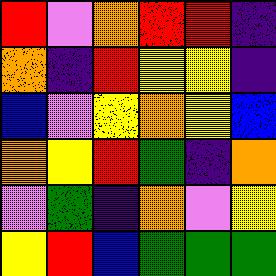[["red", "violet", "orange", "red", "red", "indigo"], ["orange", "indigo", "red", "yellow", "yellow", "indigo"], ["blue", "violet", "yellow", "orange", "yellow", "blue"], ["orange", "yellow", "red", "green", "indigo", "orange"], ["violet", "green", "indigo", "orange", "violet", "yellow"], ["yellow", "red", "blue", "green", "green", "green"]]